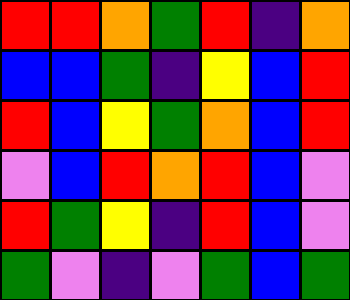[["red", "red", "orange", "green", "red", "indigo", "orange"], ["blue", "blue", "green", "indigo", "yellow", "blue", "red"], ["red", "blue", "yellow", "green", "orange", "blue", "red"], ["violet", "blue", "red", "orange", "red", "blue", "violet"], ["red", "green", "yellow", "indigo", "red", "blue", "violet"], ["green", "violet", "indigo", "violet", "green", "blue", "green"]]